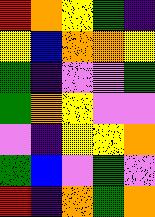[["red", "orange", "yellow", "green", "indigo"], ["yellow", "blue", "orange", "orange", "yellow"], ["green", "indigo", "violet", "violet", "green"], ["green", "orange", "yellow", "violet", "violet"], ["violet", "indigo", "yellow", "yellow", "orange"], ["green", "blue", "violet", "green", "violet"], ["red", "indigo", "orange", "green", "orange"]]